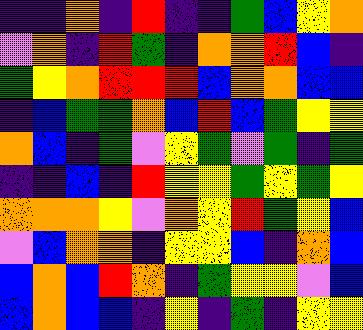[["indigo", "indigo", "orange", "indigo", "red", "indigo", "indigo", "green", "blue", "yellow", "orange"], ["violet", "orange", "indigo", "red", "green", "indigo", "orange", "orange", "red", "blue", "indigo"], ["green", "yellow", "orange", "red", "red", "red", "blue", "orange", "orange", "blue", "blue"], ["indigo", "blue", "green", "green", "orange", "blue", "red", "blue", "green", "yellow", "yellow"], ["orange", "blue", "indigo", "green", "violet", "yellow", "green", "violet", "green", "indigo", "green"], ["indigo", "indigo", "blue", "indigo", "red", "yellow", "yellow", "green", "yellow", "green", "yellow"], ["orange", "orange", "orange", "yellow", "violet", "orange", "yellow", "red", "green", "yellow", "blue"], ["violet", "blue", "orange", "orange", "indigo", "yellow", "yellow", "blue", "indigo", "orange", "blue"], ["blue", "orange", "blue", "red", "orange", "indigo", "green", "yellow", "yellow", "violet", "blue"], ["blue", "orange", "blue", "blue", "indigo", "yellow", "indigo", "green", "indigo", "yellow", "yellow"]]